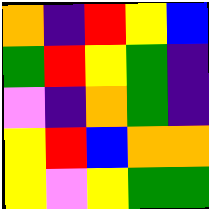[["orange", "indigo", "red", "yellow", "blue"], ["green", "red", "yellow", "green", "indigo"], ["violet", "indigo", "orange", "green", "indigo"], ["yellow", "red", "blue", "orange", "orange"], ["yellow", "violet", "yellow", "green", "green"]]